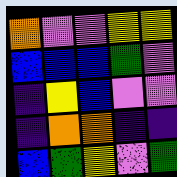[["orange", "violet", "violet", "yellow", "yellow"], ["blue", "blue", "blue", "green", "violet"], ["indigo", "yellow", "blue", "violet", "violet"], ["indigo", "orange", "orange", "indigo", "indigo"], ["blue", "green", "yellow", "violet", "green"]]